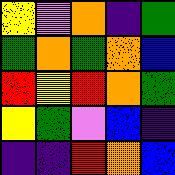[["yellow", "violet", "orange", "indigo", "green"], ["green", "orange", "green", "orange", "blue"], ["red", "yellow", "red", "orange", "green"], ["yellow", "green", "violet", "blue", "indigo"], ["indigo", "indigo", "red", "orange", "blue"]]